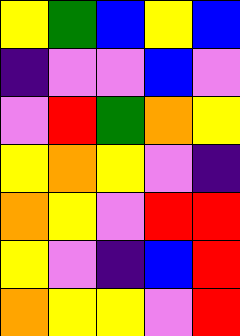[["yellow", "green", "blue", "yellow", "blue"], ["indigo", "violet", "violet", "blue", "violet"], ["violet", "red", "green", "orange", "yellow"], ["yellow", "orange", "yellow", "violet", "indigo"], ["orange", "yellow", "violet", "red", "red"], ["yellow", "violet", "indigo", "blue", "red"], ["orange", "yellow", "yellow", "violet", "red"]]